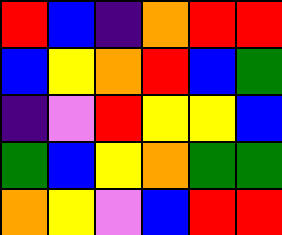[["red", "blue", "indigo", "orange", "red", "red"], ["blue", "yellow", "orange", "red", "blue", "green"], ["indigo", "violet", "red", "yellow", "yellow", "blue"], ["green", "blue", "yellow", "orange", "green", "green"], ["orange", "yellow", "violet", "blue", "red", "red"]]